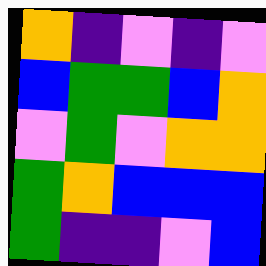[["orange", "indigo", "violet", "indigo", "violet"], ["blue", "green", "green", "blue", "orange"], ["violet", "green", "violet", "orange", "orange"], ["green", "orange", "blue", "blue", "blue"], ["green", "indigo", "indigo", "violet", "blue"]]